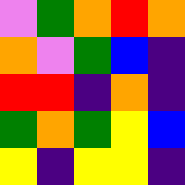[["violet", "green", "orange", "red", "orange"], ["orange", "violet", "green", "blue", "indigo"], ["red", "red", "indigo", "orange", "indigo"], ["green", "orange", "green", "yellow", "blue"], ["yellow", "indigo", "yellow", "yellow", "indigo"]]